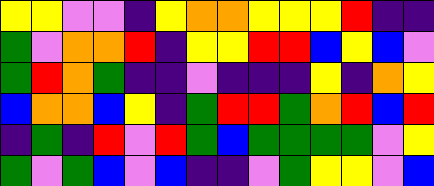[["yellow", "yellow", "violet", "violet", "indigo", "yellow", "orange", "orange", "yellow", "yellow", "yellow", "red", "indigo", "indigo"], ["green", "violet", "orange", "orange", "red", "indigo", "yellow", "yellow", "red", "red", "blue", "yellow", "blue", "violet"], ["green", "red", "orange", "green", "indigo", "indigo", "violet", "indigo", "indigo", "indigo", "yellow", "indigo", "orange", "yellow"], ["blue", "orange", "orange", "blue", "yellow", "indigo", "green", "red", "red", "green", "orange", "red", "blue", "red"], ["indigo", "green", "indigo", "red", "violet", "red", "green", "blue", "green", "green", "green", "green", "violet", "yellow"], ["green", "violet", "green", "blue", "violet", "blue", "indigo", "indigo", "violet", "green", "yellow", "yellow", "violet", "blue"]]